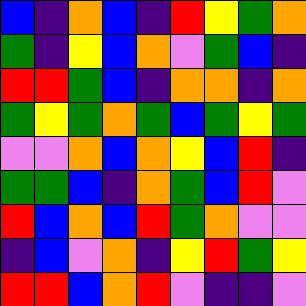[["blue", "indigo", "orange", "blue", "indigo", "red", "yellow", "green", "orange"], ["green", "indigo", "yellow", "blue", "orange", "violet", "green", "blue", "indigo"], ["red", "red", "green", "blue", "indigo", "orange", "orange", "indigo", "orange"], ["green", "yellow", "green", "orange", "green", "blue", "green", "yellow", "green"], ["violet", "violet", "orange", "blue", "orange", "yellow", "blue", "red", "indigo"], ["green", "green", "blue", "indigo", "orange", "green", "blue", "red", "violet"], ["red", "blue", "orange", "blue", "red", "green", "orange", "violet", "violet"], ["indigo", "blue", "violet", "orange", "indigo", "yellow", "red", "green", "yellow"], ["red", "red", "blue", "orange", "red", "violet", "indigo", "indigo", "violet"]]